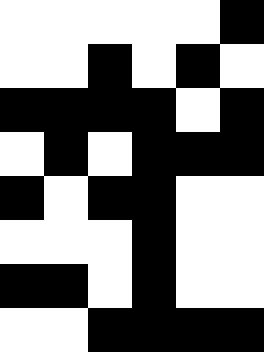[["white", "white", "white", "white", "white", "black"], ["white", "white", "black", "white", "black", "white"], ["black", "black", "black", "black", "white", "black"], ["white", "black", "white", "black", "black", "black"], ["black", "white", "black", "black", "white", "white"], ["white", "white", "white", "black", "white", "white"], ["black", "black", "white", "black", "white", "white"], ["white", "white", "black", "black", "black", "black"]]